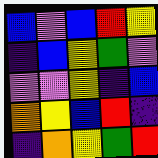[["blue", "violet", "blue", "red", "yellow"], ["indigo", "blue", "yellow", "green", "violet"], ["violet", "violet", "yellow", "indigo", "blue"], ["orange", "yellow", "blue", "red", "indigo"], ["indigo", "orange", "yellow", "green", "red"]]